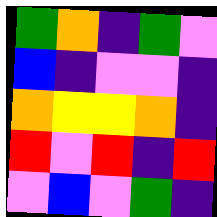[["green", "orange", "indigo", "green", "violet"], ["blue", "indigo", "violet", "violet", "indigo"], ["orange", "yellow", "yellow", "orange", "indigo"], ["red", "violet", "red", "indigo", "red"], ["violet", "blue", "violet", "green", "indigo"]]